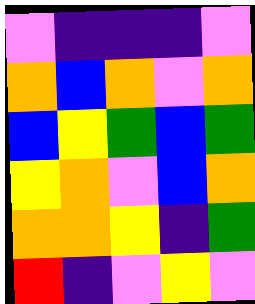[["violet", "indigo", "indigo", "indigo", "violet"], ["orange", "blue", "orange", "violet", "orange"], ["blue", "yellow", "green", "blue", "green"], ["yellow", "orange", "violet", "blue", "orange"], ["orange", "orange", "yellow", "indigo", "green"], ["red", "indigo", "violet", "yellow", "violet"]]